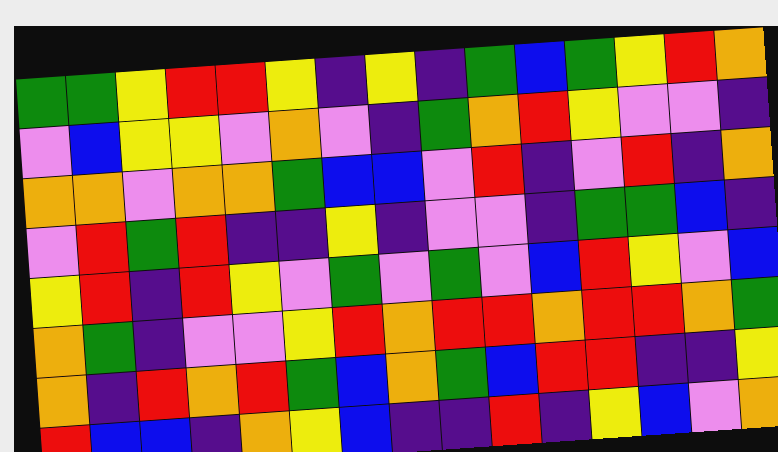[["green", "green", "yellow", "red", "red", "yellow", "indigo", "yellow", "indigo", "green", "blue", "green", "yellow", "red", "orange"], ["violet", "blue", "yellow", "yellow", "violet", "orange", "violet", "indigo", "green", "orange", "red", "yellow", "violet", "violet", "indigo"], ["orange", "orange", "violet", "orange", "orange", "green", "blue", "blue", "violet", "red", "indigo", "violet", "red", "indigo", "orange"], ["violet", "red", "green", "red", "indigo", "indigo", "yellow", "indigo", "violet", "violet", "indigo", "green", "green", "blue", "indigo"], ["yellow", "red", "indigo", "red", "yellow", "violet", "green", "violet", "green", "violet", "blue", "red", "yellow", "violet", "blue"], ["orange", "green", "indigo", "violet", "violet", "yellow", "red", "orange", "red", "red", "orange", "red", "red", "orange", "green"], ["orange", "indigo", "red", "orange", "red", "green", "blue", "orange", "green", "blue", "red", "red", "indigo", "indigo", "yellow"], ["red", "blue", "blue", "indigo", "orange", "yellow", "blue", "indigo", "indigo", "red", "indigo", "yellow", "blue", "violet", "orange"]]